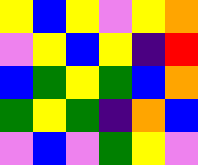[["yellow", "blue", "yellow", "violet", "yellow", "orange"], ["violet", "yellow", "blue", "yellow", "indigo", "red"], ["blue", "green", "yellow", "green", "blue", "orange"], ["green", "yellow", "green", "indigo", "orange", "blue"], ["violet", "blue", "violet", "green", "yellow", "violet"]]